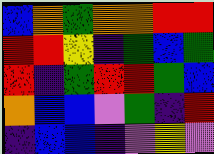[["blue", "orange", "green", "orange", "orange", "red", "red"], ["red", "red", "yellow", "indigo", "green", "blue", "green"], ["red", "indigo", "green", "red", "red", "green", "blue"], ["orange", "blue", "blue", "violet", "green", "indigo", "red"], ["indigo", "blue", "blue", "indigo", "violet", "yellow", "violet"]]